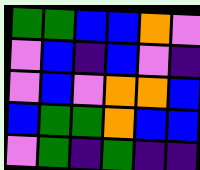[["green", "green", "blue", "blue", "orange", "violet"], ["violet", "blue", "indigo", "blue", "violet", "indigo"], ["violet", "blue", "violet", "orange", "orange", "blue"], ["blue", "green", "green", "orange", "blue", "blue"], ["violet", "green", "indigo", "green", "indigo", "indigo"]]